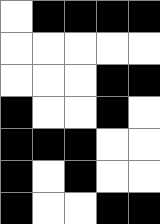[["white", "black", "black", "black", "black"], ["white", "white", "white", "white", "white"], ["white", "white", "white", "black", "black"], ["black", "white", "white", "black", "white"], ["black", "black", "black", "white", "white"], ["black", "white", "black", "white", "white"], ["black", "white", "white", "black", "black"]]